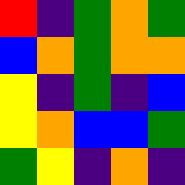[["red", "indigo", "green", "orange", "green"], ["blue", "orange", "green", "orange", "orange"], ["yellow", "indigo", "green", "indigo", "blue"], ["yellow", "orange", "blue", "blue", "green"], ["green", "yellow", "indigo", "orange", "indigo"]]